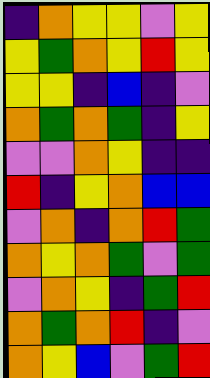[["indigo", "orange", "yellow", "yellow", "violet", "yellow"], ["yellow", "green", "orange", "yellow", "red", "yellow"], ["yellow", "yellow", "indigo", "blue", "indigo", "violet"], ["orange", "green", "orange", "green", "indigo", "yellow"], ["violet", "violet", "orange", "yellow", "indigo", "indigo"], ["red", "indigo", "yellow", "orange", "blue", "blue"], ["violet", "orange", "indigo", "orange", "red", "green"], ["orange", "yellow", "orange", "green", "violet", "green"], ["violet", "orange", "yellow", "indigo", "green", "red"], ["orange", "green", "orange", "red", "indigo", "violet"], ["orange", "yellow", "blue", "violet", "green", "red"]]